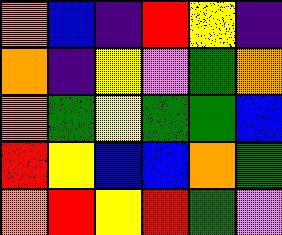[["orange", "blue", "indigo", "red", "yellow", "indigo"], ["orange", "indigo", "yellow", "violet", "green", "orange"], ["orange", "green", "yellow", "green", "green", "blue"], ["red", "yellow", "blue", "blue", "orange", "green"], ["orange", "red", "yellow", "red", "green", "violet"]]